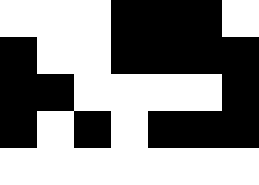[["white", "white", "white", "black", "black", "black", "white"], ["black", "white", "white", "black", "black", "black", "black"], ["black", "black", "white", "white", "white", "white", "black"], ["black", "white", "black", "white", "black", "black", "black"], ["white", "white", "white", "white", "white", "white", "white"]]